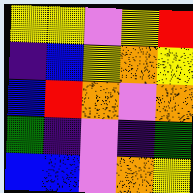[["yellow", "yellow", "violet", "yellow", "red"], ["indigo", "blue", "yellow", "orange", "yellow"], ["blue", "red", "orange", "violet", "orange"], ["green", "indigo", "violet", "indigo", "green"], ["blue", "blue", "violet", "orange", "yellow"]]